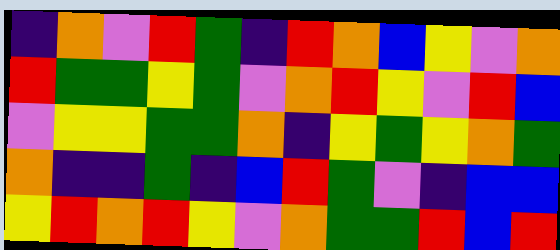[["indigo", "orange", "violet", "red", "green", "indigo", "red", "orange", "blue", "yellow", "violet", "orange"], ["red", "green", "green", "yellow", "green", "violet", "orange", "red", "yellow", "violet", "red", "blue"], ["violet", "yellow", "yellow", "green", "green", "orange", "indigo", "yellow", "green", "yellow", "orange", "green"], ["orange", "indigo", "indigo", "green", "indigo", "blue", "red", "green", "violet", "indigo", "blue", "blue"], ["yellow", "red", "orange", "red", "yellow", "violet", "orange", "green", "green", "red", "blue", "red"]]